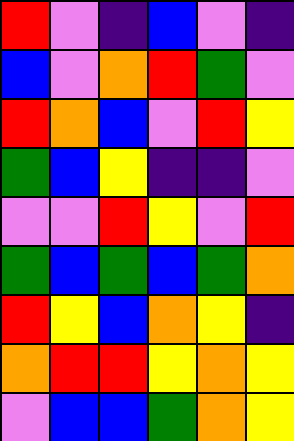[["red", "violet", "indigo", "blue", "violet", "indigo"], ["blue", "violet", "orange", "red", "green", "violet"], ["red", "orange", "blue", "violet", "red", "yellow"], ["green", "blue", "yellow", "indigo", "indigo", "violet"], ["violet", "violet", "red", "yellow", "violet", "red"], ["green", "blue", "green", "blue", "green", "orange"], ["red", "yellow", "blue", "orange", "yellow", "indigo"], ["orange", "red", "red", "yellow", "orange", "yellow"], ["violet", "blue", "blue", "green", "orange", "yellow"]]